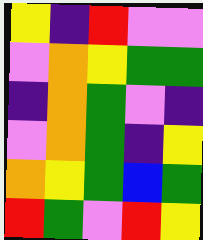[["yellow", "indigo", "red", "violet", "violet"], ["violet", "orange", "yellow", "green", "green"], ["indigo", "orange", "green", "violet", "indigo"], ["violet", "orange", "green", "indigo", "yellow"], ["orange", "yellow", "green", "blue", "green"], ["red", "green", "violet", "red", "yellow"]]